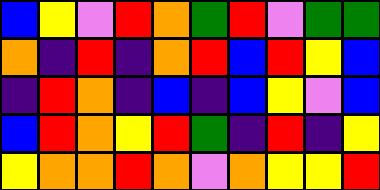[["blue", "yellow", "violet", "red", "orange", "green", "red", "violet", "green", "green"], ["orange", "indigo", "red", "indigo", "orange", "red", "blue", "red", "yellow", "blue"], ["indigo", "red", "orange", "indigo", "blue", "indigo", "blue", "yellow", "violet", "blue"], ["blue", "red", "orange", "yellow", "red", "green", "indigo", "red", "indigo", "yellow"], ["yellow", "orange", "orange", "red", "orange", "violet", "orange", "yellow", "yellow", "red"]]